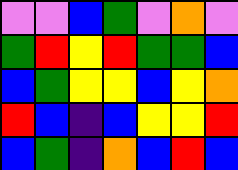[["violet", "violet", "blue", "green", "violet", "orange", "violet"], ["green", "red", "yellow", "red", "green", "green", "blue"], ["blue", "green", "yellow", "yellow", "blue", "yellow", "orange"], ["red", "blue", "indigo", "blue", "yellow", "yellow", "red"], ["blue", "green", "indigo", "orange", "blue", "red", "blue"]]